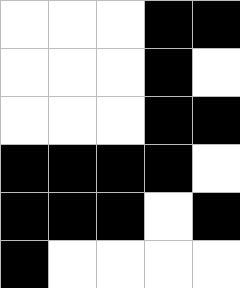[["white", "white", "white", "black", "black"], ["white", "white", "white", "black", "white"], ["white", "white", "white", "black", "black"], ["black", "black", "black", "black", "white"], ["black", "black", "black", "white", "black"], ["black", "white", "white", "white", "white"]]